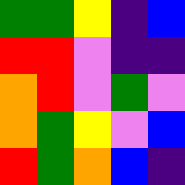[["green", "green", "yellow", "indigo", "blue"], ["red", "red", "violet", "indigo", "indigo"], ["orange", "red", "violet", "green", "violet"], ["orange", "green", "yellow", "violet", "blue"], ["red", "green", "orange", "blue", "indigo"]]